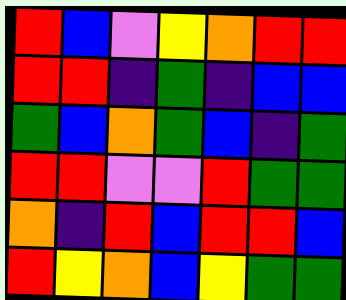[["red", "blue", "violet", "yellow", "orange", "red", "red"], ["red", "red", "indigo", "green", "indigo", "blue", "blue"], ["green", "blue", "orange", "green", "blue", "indigo", "green"], ["red", "red", "violet", "violet", "red", "green", "green"], ["orange", "indigo", "red", "blue", "red", "red", "blue"], ["red", "yellow", "orange", "blue", "yellow", "green", "green"]]